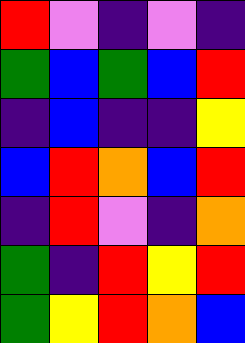[["red", "violet", "indigo", "violet", "indigo"], ["green", "blue", "green", "blue", "red"], ["indigo", "blue", "indigo", "indigo", "yellow"], ["blue", "red", "orange", "blue", "red"], ["indigo", "red", "violet", "indigo", "orange"], ["green", "indigo", "red", "yellow", "red"], ["green", "yellow", "red", "orange", "blue"]]